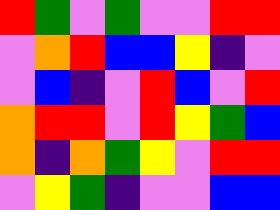[["red", "green", "violet", "green", "violet", "violet", "red", "red"], ["violet", "orange", "red", "blue", "blue", "yellow", "indigo", "violet"], ["violet", "blue", "indigo", "violet", "red", "blue", "violet", "red"], ["orange", "red", "red", "violet", "red", "yellow", "green", "blue"], ["orange", "indigo", "orange", "green", "yellow", "violet", "red", "red"], ["violet", "yellow", "green", "indigo", "violet", "violet", "blue", "blue"]]